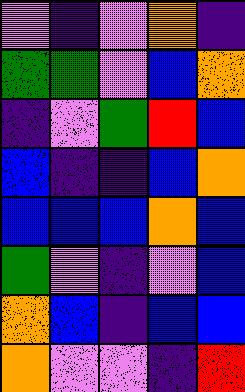[["violet", "indigo", "violet", "orange", "indigo"], ["green", "green", "violet", "blue", "orange"], ["indigo", "violet", "green", "red", "blue"], ["blue", "indigo", "indigo", "blue", "orange"], ["blue", "blue", "blue", "orange", "blue"], ["green", "violet", "indigo", "violet", "blue"], ["orange", "blue", "indigo", "blue", "blue"], ["orange", "violet", "violet", "indigo", "red"]]